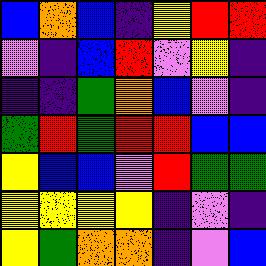[["blue", "orange", "blue", "indigo", "yellow", "red", "red"], ["violet", "indigo", "blue", "red", "violet", "yellow", "indigo"], ["indigo", "indigo", "green", "orange", "blue", "violet", "indigo"], ["green", "red", "green", "red", "red", "blue", "blue"], ["yellow", "blue", "blue", "violet", "red", "green", "green"], ["yellow", "yellow", "yellow", "yellow", "indigo", "violet", "indigo"], ["yellow", "green", "orange", "orange", "indigo", "violet", "blue"]]